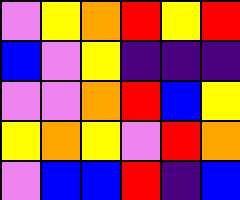[["violet", "yellow", "orange", "red", "yellow", "red"], ["blue", "violet", "yellow", "indigo", "indigo", "indigo"], ["violet", "violet", "orange", "red", "blue", "yellow"], ["yellow", "orange", "yellow", "violet", "red", "orange"], ["violet", "blue", "blue", "red", "indigo", "blue"]]